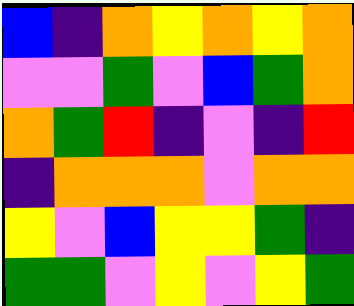[["blue", "indigo", "orange", "yellow", "orange", "yellow", "orange"], ["violet", "violet", "green", "violet", "blue", "green", "orange"], ["orange", "green", "red", "indigo", "violet", "indigo", "red"], ["indigo", "orange", "orange", "orange", "violet", "orange", "orange"], ["yellow", "violet", "blue", "yellow", "yellow", "green", "indigo"], ["green", "green", "violet", "yellow", "violet", "yellow", "green"]]